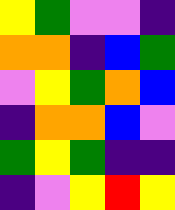[["yellow", "green", "violet", "violet", "indigo"], ["orange", "orange", "indigo", "blue", "green"], ["violet", "yellow", "green", "orange", "blue"], ["indigo", "orange", "orange", "blue", "violet"], ["green", "yellow", "green", "indigo", "indigo"], ["indigo", "violet", "yellow", "red", "yellow"]]